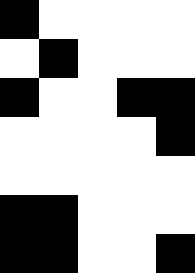[["black", "white", "white", "white", "white"], ["white", "black", "white", "white", "white"], ["black", "white", "white", "black", "black"], ["white", "white", "white", "white", "black"], ["white", "white", "white", "white", "white"], ["black", "black", "white", "white", "white"], ["black", "black", "white", "white", "black"]]